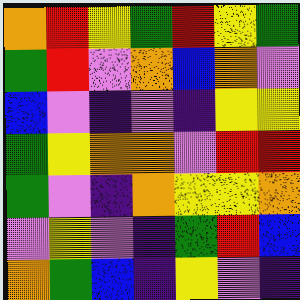[["orange", "red", "yellow", "green", "red", "yellow", "green"], ["green", "red", "violet", "orange", "blue", "orange", "violet"], ["blue", "violet", "indigo", "violet", "indigo", "yellow", "yellow"], ["green", "yellow", "orange", "orange", "violet", "red", "red"], ["green", "violet", "indigo", "orange", "yellow", "yellow", "orange"], ["violet", "yellow", "violet", "indigo", "green", "red", "blue"], ["orange", "green", "blue", "indigo", "yellow", "violet", "indigo"]]